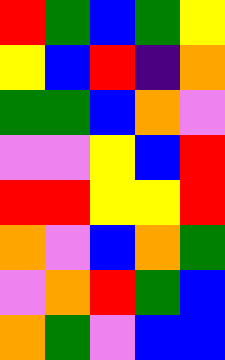[["red", "green", "blue", "green", "yellow"], ["yellow", "blue", "red", "indigo", "orange"], ["green", "green", "blue", "orange", "violet"], ["violet", "violet", "yellow", "blue", "red"], ["red", "red", "yellow", "yellow", "red"], ["orange", "violet", "blue", "orange", "green"], ["violet", "orange", "red", "green", "blue"], ["orange", "green", "violet", "blue", "blue"]]